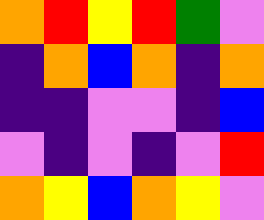[["orange", "red", "yellow", "red", "green", "violet"], ["indigo", "orange", "blue", "orange", "indigo", "orange"], ["indigo", "indigo", "violet", "violet", "indigo", "blue"], ["violet", "indigo", "violet", "indigo", "violet", "red"], ["orange", "yellow", "blue", "orange", "yellow", "violet"]]